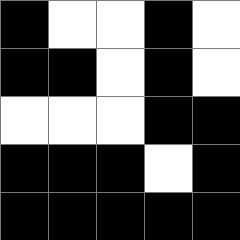[["black", "white", "white", "black", "white"], ["black", "black", "white", "black", "white"], ["white", "white", "white", "black", "black"], ["black", "black", "black", "white", "black"], ["black", "black", "black", "black", "black"]]